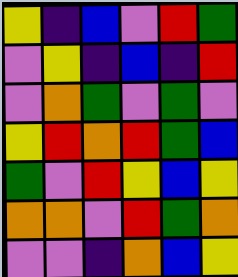[["yellow", "indigo", "blue", "violet", "red", "green"], ["violet", "yellow", "indigo", "blue", "indigo", "red"], ["violet", "orange", "green", "violet", "green", "violet"], ["yellow", "red", "orange", "red", "green", "blue"], ["green", "violet", "red", "yellow", "blue", "yellow"], ["orange", "orange", "violet", "red", "green", "orange"], ["violet", "violet", "indigo", "orange", "blue", "yellow"]]